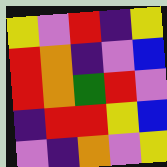[["yellow", "violet", "red", "indigo", "yellow"], ["red", "orange", "indigo", "violet", "blue"], ["red", "orange", "green", "red", "violet"], ["indigo", "red", "red", "yellow", "blue"], ["violet", "indigo", "orange", "violet", "yellow"]]